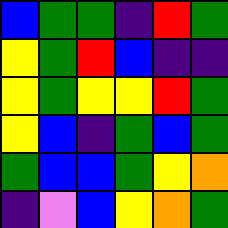[["blue", "green", "green", "indigo", "red", "green"], ["yellow", "green", "red", "blue", "indigo", "indigo"], ["yellow", "green", "yellow", "yellow", "red", "green"], ["yellow", "blue", "indigo", "green", "blue", "green"], ["green", "blue", "blue", "green", "yellow", "orange"], ["indigo", "violet", "blue", "yellow", "orange", "green"]]